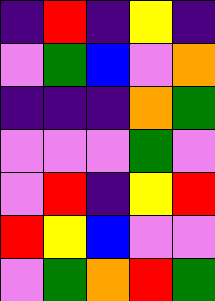[["indigo", "red", "indigo", "yellow", "indigo"], ["violet", "green", "blue", "violet", "orange"], ["indigo", "indigo", "indigo", "orange", "green"], ["violet", "violet", "violet", "green", "violet"], ["violet", "red", "indigo", "yellow", "red"], ["red", "yellow", "blue", "violet", "violet"], ["violet", "green", "orange", "red", "green"]]